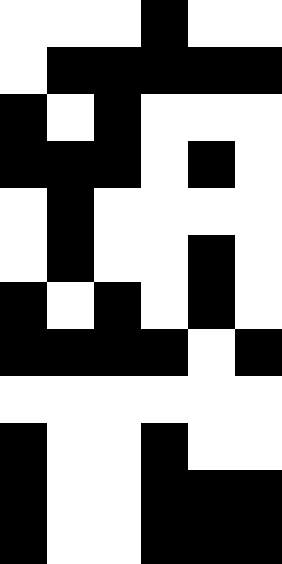[["white", "white", "white", "black", "white", "white"], ["white", "black", "black", "black", "black", "black"], ["black", "white", "black", "white", "white", "white"], ["black", "black", "black", "white", "black", "white"], ["white", "black", "white", "white", "white", "white"], ["white", "black", "white", "white", "black", "white"], ["black", "white", "black", "white", "black", "white"], ["black", "black", "black", "black", "white", "black"], ["white", "white", "white", "white", "white", "white"], ["black", "white", "white", "black", "white", "white"], ["black", "white", "white", "black", "black", "black"], ["black", "white", "white", "black", "black", "black"]]